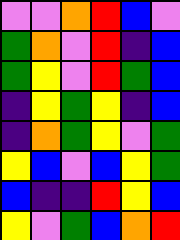[["violet", "violet", "orange", "red", "blue", "violet"], ["green", "orange", "violet", "red", "indigo", "blue"], ["green", "yellow", "violet", "red", "green", "blue"], ["indigo", "yellow", "green", "yellow", "indigo", "blue"], ["indigo", "orange", "green", "yellow", "violet", "green"], ["yellow", "blue", "violet", "blue", "yellow", "green"], ["blue", "indigo", "indigo", "red", "yellow", "blue"], ["yellow", "violet", "green", "blue", "orange", "red"]]